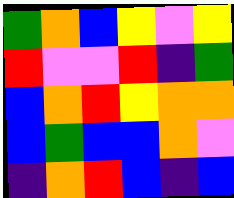[["green", "orange", "blue", "yellow", "violet", "yellow"], ["red", "violet", "violet", "red", "indigo", "green"], ["blue", "orange", "red", "yellow", "orange", "orange"], ["blue", "green", "blue", "blue", "orange", "violet"], ["indigo", "orange", "red", "blue", "indigo", "blue"]]